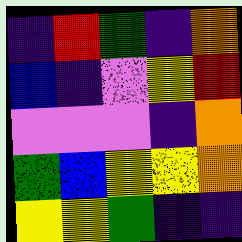[["indigo", "red", "green", "indigo", "orange"], ["blue", "indigo", "violet", "yellow", "red"], ["violet", "violet", "violet", "indigo", "orange"], ["green", "blue", "yellow", "yellow", "orange"], ["yellow", "yellow", "green", "indigo", "indigo"]]